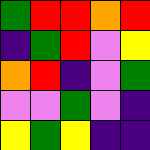[["green", "red", "red", "orange", "red"], ["indigo", "green", "red", "violet", "yellow"], ["orange", "red", "indigo", "violet", "green"], ["violet", "violet", "green", "violet", "indigo"], ["yellow", "green", "yellow", "indigo", "indigo"]]